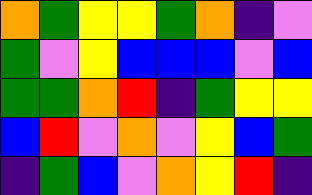[["orange", "green", "yellow", "yellow", "green", "orange", "indigo", "violet"], ["green", "violet", "yellow", "blue", "blue", "blue", "violet", "blue"], ["green", "green", "orange", "red", "indigo", "green", "yellow", "yellow"], ["blue", "red", "violet", "orange", "violet", "yellow", "blue", "green"], ["indigo", "green", "blue", "violet", "orange", "yellow", "red", "indigo"]]